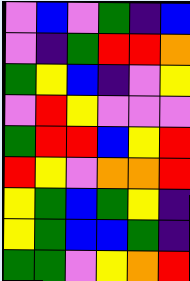[["violet", "blue", "violet", "green", "indigo", "blue"], ["violet", "indigo", "green", "red", "red", "orange"], ["green", "yellow", "blue", "indigo", "violet", "yellow"], ["violet", "red", "yellow", "violet", "violet", "violet"], ["green", "red", "red", "blue", "yellow", "red"], ["red", "yellow", "violet", "orange", "orange", "red"], ["yellow", "green", "blue", "green", "yellow", "indigo"], ["yellow", "green", "blue", "blue", "green", "indigo"], ["green", "green", "violet", "yellow", "orange", "red"]]